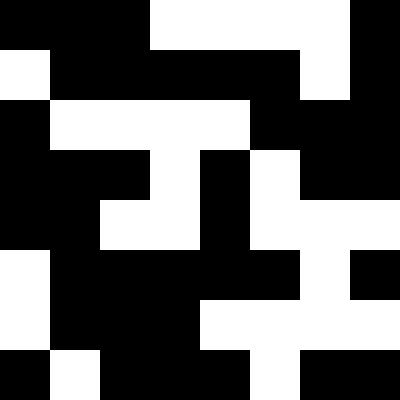[["black", "black", "black", "white", "white", "white", "white", "black"], ["white", "black", "black", "black", "black", "black", "white", "black"], ["black", "white", "white", "white", "white", "black", "black", "black"], ["black", "black", "black", "white", "black", "white", "black", "black"], ["black", "black", "white", "white", "black", "white", "white", "white"], ["white", "black", "black", "black", "black", "black", "white", "black"], ["white", "black", "black", "black", "white", "white", "white", "white"], ["black", "white", "black", "black", "black", "white", "black", "black"]]